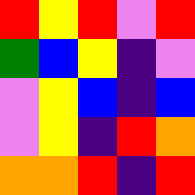[["red", "yellow", "red", "violet", "red"], ["green", "blue", "yellow", "indigo", "violet"], ["violet", "yellow", "blue", "indigo", "blue"], ["violet", "yellow", "indigo", "red", "orange"], ["orange", "orange", "red", "indigo", "red"]]